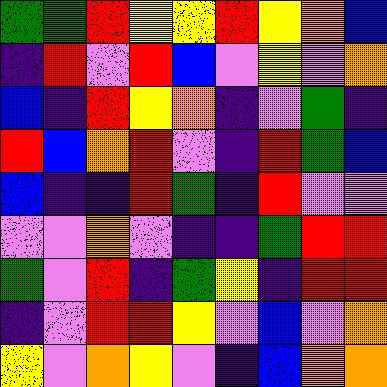[["green", "green", "red", "yellow", "yellow", "red", "yellow", "orange", "blue"], ["indigo", "red", "violet", "red", "blue", "violet", "yellow", "violet", "orange"], ["blue", "indigo", "red", "yellow", "orange", "indigo", "violet", "green", "indigo"], ["red", "blue", "orange", "red", "violet", "indigo", "red", "green", "blue"], ["blue", "indigo", "indigo", "red", "green", "indigo", "red", "violet", "violet"], ["violet", "violet", "orange", "violet", "indigo", "indigo", "green", "red", "red"], ["green", "violet", "red", "indigo", "green", "yellow", "indigo", "red", "red"], ["indigo", "violet", "red", "red", "yellow", "violet", "blue", "violet", "orange"], ["yellow", "violet", "orange", "yellow", "violet", "indigo", "blue", "orange", "orange"]]